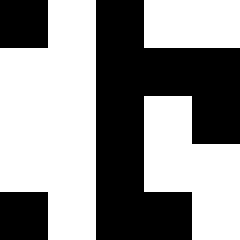[["black", "white", "black", "white", "white"], ["white", "white", "black", "black", "black"], ["white", "white", "black", "white", "black"], ["white", "white", "black", "white", "white"], ["black", "white", "black", "black", "white"]]